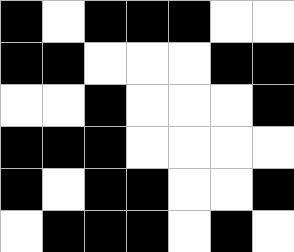[["black", "white", "black", "black", "black", "white", "white"], ["black", "black", "white", "white", "white", "black", "black"], ["white", "white", "black", "white", "white", "white", "black"], ["black", "black", "black", "white", "white", "white", "white"], ["black", "white", "black", "black", "white", "white", "black"], ["white", "black", "black", "black", "white", "black", "white"]]